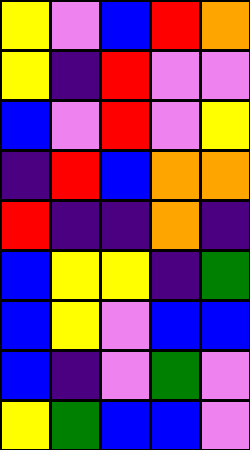[["yellow", "violet", "blue", "red", "orange"], ["yellow", "indigo", "red", "violet", "violet"], ["blue", "violet", "red", "violet", "yellow"], ["indigo", "red", "blue", "orange", "orange"], ["red", "indigo", "indigo", "orange", "indigo"], ["blue", "yellow", "yellow", "indigo", "green"], ["blue", "yellow", "violet", "blue", "blue"], ["blue", "indigo", "violet", "green", "violet"], ["yellow", "green", "blue", "blue", "violet"]]